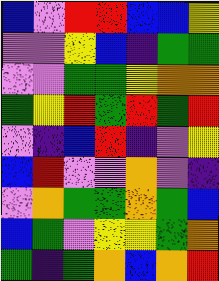[["blue", "violet", "red", "red", "blue", "blue", "yellow"], ["violet", "violet", "yellow", "blue", "indigo", "green", "green"], ["violet", "violet", "green", "green", "yellow", "orange", "orange"], ["green", "yellow", "red", "green", "red", "green", "red"], ["violet", "indigo", "blue", "red", "indigo", "violet", "yellow"], ["blue", "red", "violet", "violet", "orange", "violet", "indigo"], ["violet", "orange", "green", "green", "orange", "green", "blue"], ["blue", "green", "violet", "yellow", "yellow", "green", "orange"], ["green", "indigo", "green", "orange", "blue", "orange", "red"]]